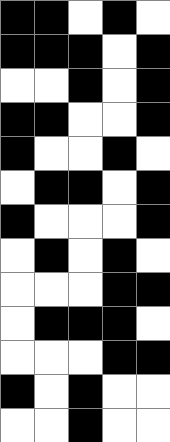[["black", "black", "white", "black", "white"], ["black", "black", "black", "white", "black"], ["white", "white", "black", "white", "black"], ["black", "black", "white", "white", "black"], ["black", "white", "white", "black", "white"], ["white", "black", "black", "white", "black"], ["black", "white", "white", "white", "black"], ["white", "black", "white", "black", "white"], ["white", "white", "white", "black", "black"], ["white", "black", "black", "black", "white"], ["white", "white", "white", "black", "black"], ["black", "white", "black", "white", "white"], ["white", "white", "black", "white", "white"]]